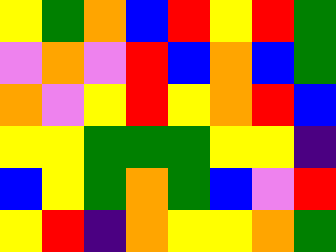[["yellow", "green", "orange", "blue", "red", "yellow", "red", "green"], ["violet", "orange", "violet", "red", "blue", "orange", "blue", "green"], ["orange", "violet", "yellow", "red", "yellow", "orange", "red", "blue"], ["yellow", "yellow", "green", "green", "green", "yellow", "yellow", "indigo"], ["blue", "yellow", "green", "orange", "green", "blue", "violet", "red"], ["yellow", "red", "indigo", "orange", "yellow", "yellow", "orange", "green"]]